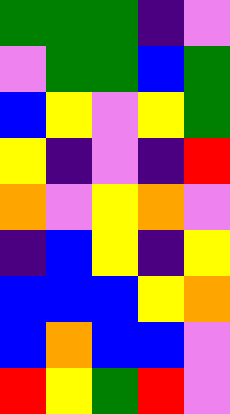[["green", "green", "green", "indigo", "violet"], ["violet", "green", "green", "blue", "green"], ["blue", "yellow", "violet", "yellow", "green"], ["yellow", "indigo", "violet", "indigo", "red"], ["orange", "violet", "yellow", "orange", "violet"], ["indigo", "blue", "yellow", "indigo", "yellow"], ["blue", "blue", "blue", "yellow", "orange"], ["blue", "orange", "blue", "blue", "violet"], ["red", "yellow", "green", "red", "violet"]]